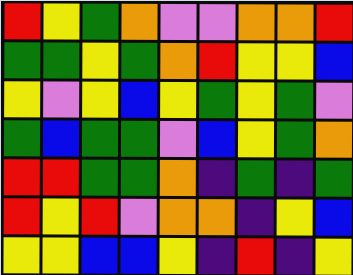[["red", "yellow", "green", "orange", "violet", "violet", "orange", "orange", "red"], ["green", "green", "yellow", "green", "orange", "red", "yellow", "yellow", "blue"], ["yellow", "violet", "yellow", "blue", "yellow", "green", "yellow", "green", "violet"], ["green", "blue", "green", "green", "violet", "blue", "yellow", "green", "orange"], ["red", "red", "green", "green", "orange", "indigo", "green", "indigo", "green"], ["red", "yellow", "red", "violet", "orange", "orange", "indigo", "yellow", "blue"], ["yellow", "yellow", "blue", "blue", "yellow", "indigo", "red", "indigo", "yellow"]]